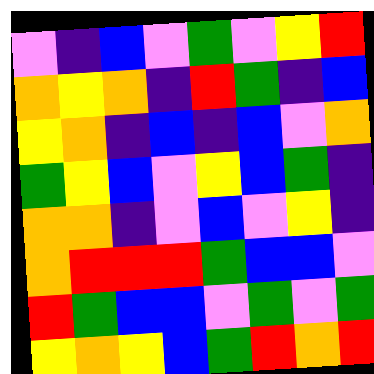[["violet", "indigo", "blue", "violet", "green", "violet", "yellow", "red"], ["orange", "yellow", "orange", "indigo", "red", "green", "indigo", "blue"], ["yellow", "orange", "indigo", "blue", "indigo", "blue", "violet", "orange"], ["green", "yellow", "blue", "violet", "yellow", "blue", "green", "indigo"], ["orange", "orange", "indigo", "violet", "blue", "violet", "yellow", "indigo"], ["orange", "red", "red", "red", "green", "blue", "blue", "violet"], ["red", "green", "blue", "blue", "violet", "green", "violet", "green"], ["yellow", "orange", "yellow", "blue", "green", "red", "orange", "red"]]